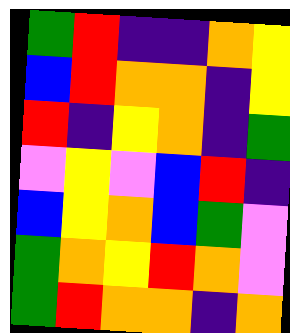[["green", "red", "indigo", "indigo", "orange", "yellow"], ["blue", "red", "orange", "orange", "indigo", "yellow"], ["red", "indigo", "yellow", "orange", "indigo", "green"], ["violet", "yellow", "violet", "blue", "red", "indigo"], ["blue", "yellow", "orange", "blue", "green", "violet"], ["green", "orange", "yellow", "red", "orange", "violet"], ["green", "red", "orange", "orange", "indigo", "orange"]]